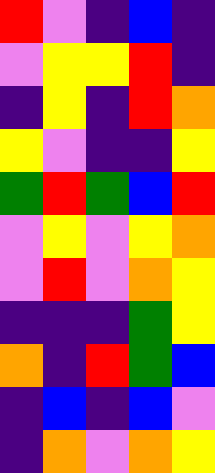[["red", "violet", "indigo", "blue", "indigo"], ["violet", "yellow", "yellow", "red", "indigo"], ["indigo", "yellow", "indigo", "red", "orange"], ["yellow", "violet", "indigo", "indigo", "yellow"], ["green", "red", "green", "blue", "red"], ["violet", "yellow", "violet", "yellow", "orange"], ["violet", "red", "violet", "orange", "yellow"], ["indigo", "indigo", "indigo", "green", "yellow"], ["orange", "indigo", "red", "green", "blue"], ["indigo", "blue", "indigo", "blue", "violet"], ["indigo", "orange", "violet", "orange", "yellow"]]